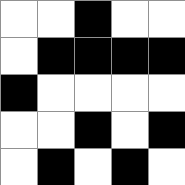[["white", "white", "black", "white", "white"], ["white", "black", "black", "black", "black"], ["black", "white", "white", "white", "white"], ["white", "white", "black", "white", "black"], ["white", "black", "white", "black", "white"]]